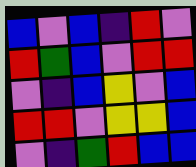[["blue", "violet", "blue", "indigo", "red", "violet"], ["red", "green", "blue", "violet", "red", "red"], ["violet", "indigo", "blue", "yellow", "violet", "blue"], ["red", "red", "violet", "yellow", "yellow", "blue"], ["violet", "indigo", "green", "red", "blue", "blue"]]